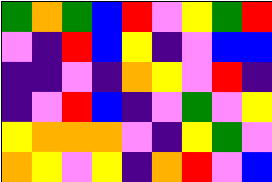[["green", "orange", "green", "blue", "red", "violet", "yellow", "green", "red"], ["violet", "indigo", "red", "blue", "yellow", "indigo", "violet", "blue", "blue"], ["indigo", "indigo", "violet", "indigo", "orange", "yellow", "violet", "red", "indigo"], ["indigo", "violet", "red", "blue", "indigo", "violet", "green", "violet", "yellow"], ["yellow", "orange", "orange", "orange", "violet", "indigo", "yellow", "green", "violet"], ["orange", "yellow", "violet", "yellow", "indigo", "orange", "red", "violet", "blue"]]